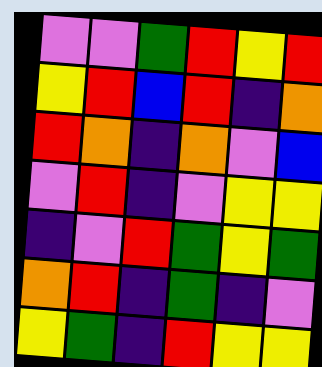[["violet", "violet", "green", "red", "yellow", "red"], ["yellow", "red", "blue", "red", "indigo", "orange"], ["red", "orange", "indigo", "orange", "violet", "blue"], ["violet", "red", "indigo", "violet", "yellow", "yellow"], ["indigo", "violet", "red", "green", "yellow", "green"], ["orange", "red", "indigo", "green", "indigo", "violet"], ["yellow", "green", "indigo", "red", "yellow", "yellow"]]